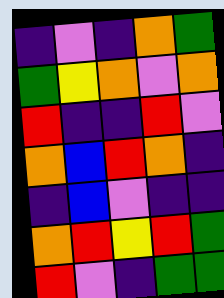[["indigo", "violet", "indigo", "orange", "green"], ["green", "yellow", "orange", "violet", "orange"], ["red", "indigo", "indigo", "red", "violet"], ["orange", "blue", "red", "orange", "indigo"], ["indigo", "blue", "violet", "indigo", "indigo"], ["orange", "red", "yellow", "red", "green"], ["red", "violet", "indigo", "green", "green"]]